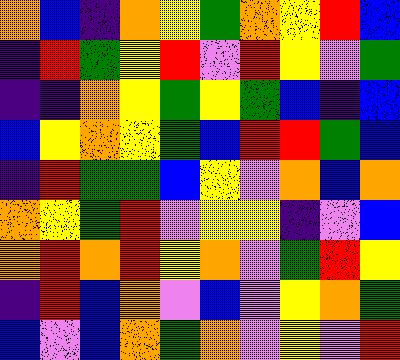[["orange", "blue", "indigo", "orange", "yellow", "green", "orange", "yellow", "red", "blue"], ["indigo", "red", "green", "yellow", "red", "violet", "red", "yellow", "violet", "green"], ["indigo", "indigo", "orange", "yellow", "green", "yellow", "green", "blue", "indigo", "blue"], ["blue", "yellow", "orange", "yellow", "green", "blue", "red", "red", "green", "blue"], ["indigo", "red", "green", "green", "blue", "yellow", "violet", "orange", "blue", "orange"], ["orange", "yellow", "green", "red", "violet", "yellow", "yellow", "indigo", "violet", "blue"], ["orange", "red", "orange", "red", "yellow", "orange", "violet", "green", "red", "yellow"], ["indigo", "red", "blue", "orange", "violet", "blue", "violet", "yellow", "orange", "green"], ["blue", "violet", "blue", "orange", "green", "orange", "violet", "yellow", "violet", "red"]]